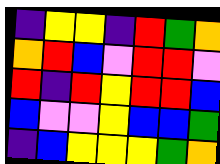[["indigo", "yellow", "yellow", "indigo", "red", "green", "orange"], ["orange", "red", "blue", "violet", "red", "red", "violet"], ["red", "indigo", "red", "yellow", "red", "red", "blue"], ["blue", "violet", "violet", "yellow", "blue", "blue", "green"], ["indigo", "blue", "yellow", "yellow", "yellow", "green", "orange"]]